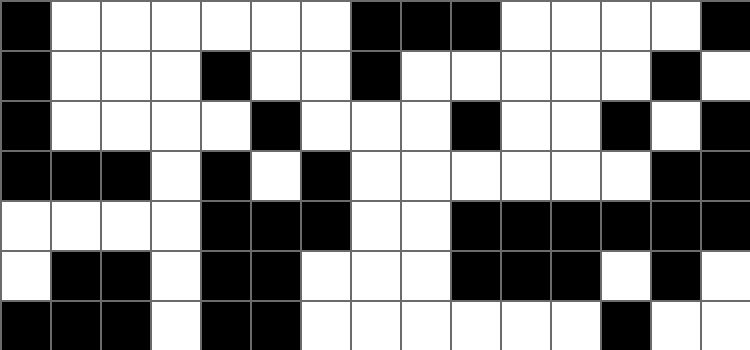[["black", "white", "white", "white", "white", "white", "white", "black", "black", "black", "white", "white", "white", "white", "black"], ["black", "white", "white", "white", "black", "white", "white", "black", "white", "white", "white", "white", "white", "black", "white"], ["black", "white", "white", "white", "white", "black", "white", "white", "white", "black", "white", "white", "black", "white", "black"], ["black", "black", "black", "white", "black", "white", "black", "white", "white", "white", "white", "white", "white", "black", "black"], ["white", "white", "white", "white", "black", "black", "black", "white", "white", "black", "black", "black", "black", "black", "black"], ["white", "black", "black", "white", "black", "black", "white", "white", "white", "black", "black", "black", "white", "black", "white"], ["black", "black", "black", "white", "black", "black", "white", "white", "white", "white", "white", "white", "black", "white", "white"]]